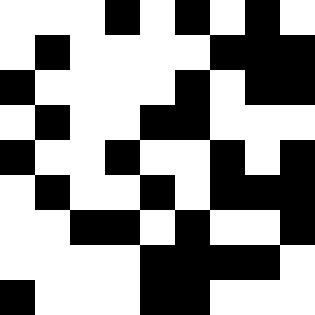[["white", "white", "white", "black", "white", "black", "white", "black", "white"], ["white", "black", "white", "white", "white", "white", "black", "black", "black"], ["black", "white", "white", "white", "white", "black", "white", "black", "black"], ["white", "black", "white", "white", "black", "black", "white", "white", "white"], ["black", "white", "white", "black", "white", "white", "black", "white", "black"], ["white", "black", "white", "white", "black", "white", "black", "black", "black"], ["white", "white", "black", "black", "white", "black", "white", "white", "black"], ["white", "white", "white", "white", "black", "black", "black", "black", "white"], ["black", "white", "white", "white", "black", "black", "white", "white", "white"]]